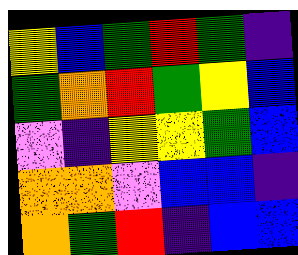[["yellow", "blue", "green", "red", "green", "indigo"], ["green", "orange", "red", "green", "yellow", "blue"], ["violet", "indigo", "yellow", "yellow", "green", "blue"], ["orange", "orange", "violet", "blue", "blue", "indigo"], ["orange", "green", "red", "indigo", "blue", "blue"]]